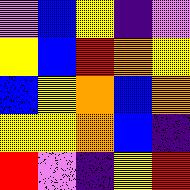[["violet", "blue", "yellow", "indigo", "violet"], ["yellow", "blue", "red", "orange", "yellow"], ["blue", "yellow", "orange", "blue", "orange"], ["yellow", "yellow", "orange", "blue", "indigo"], ["red", "violet", "indigo", "yellow", "red"]]